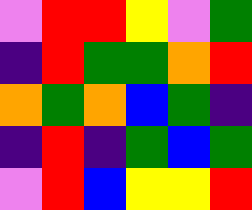[["violet", "red", "red", "yellow", "violet", "green"], ["indigo", "red", "green", "green", "orange", "red"], ["orange", "green", "orange", "blue", "green", "indigo"], ["indigo", "red", "indigo", "green", "blue", "green"], ["violet", "red", "blue", "yellow", "yellow", "red"]]